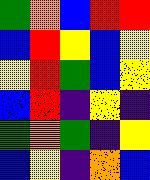[["green", "orange", "blue", "red", "red"], ["blue", "red", "yellow", "blue", "yellow"], ["yellow", "red", "green", "blue", "yellow"], ["blue", "red", "indigo", "yellow", "indigo"], ["green", "orange", "green", "indigo", "yellow"], ["blue", "yellow", "indigo", "orange", "blue"]]